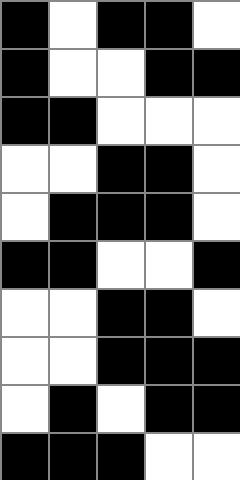[["black", "white", "black", "black", "white"], ["black", "white", "white", "black", "black"], ["black", "black", "white", "white", "white"], ["white", "white", "black", "black", "white"], ["white", "black", "black", "black", "white"], ["black", "black", "white", "white", "black"], ["white", "white", "black", "black", "white"], ["white", "white", "black", "black", "black"], ["white", "black", "white", "black", "black"], ["black", "black", "black", "white", "white"]]